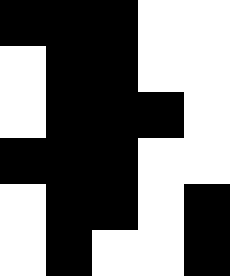[["black", "black", "black", "white", "white"], ["white", "black", "black", "white", "white"], ["white", "black", "black", "black", "white"], ["black", "black", "black", "white", "white"], ["white", "black", "black", "white", "black"], ["white", "black", "white", "white", "black"]]